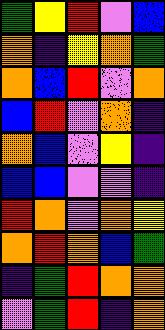[["green", "yellow", "red", "violet", "blue"], ["orange", "indigo", "yellow", "orange", "green"], ["orange", "blue", "red", "violet", "orange"], ["blue", "red", "violet", "orange", "indigo"], ["orange", "blue", "violet", "yellow", "indigo"], ["blue", "blue", "violet", "violet", "indigo"], ["red", "orange", "violet", "orange", "yellow"], ["orange", "red", "orange", "blue", "green"], ["indigo", "green", "red", "orange", "orange"], ["violet", "green", "red", "indigo", "orange"]]